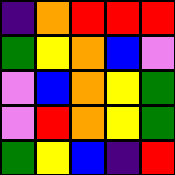[["indigo", "orange", "red", "red", "red"], ["green", "yellow", "orange", "blue", "violet"], ["violet", "blue", "orange", "yellow", "green"], ["violet", "red", "orange", "yellow", "green"], ["green", "yellow", "blue", "indigo", "red"]]